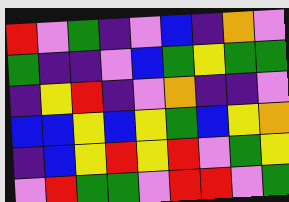[["red", "violet", "green", "indigo", "violet", "blue", "indigo", "orange", "violet"], ["green", "indigo", "indigo", "violet", "blue", "green", "yellow", "green", "green"], ["indigo", "yellow", "red", "indigo", "violet", "orange", "indigo", "indigo", "violet"], ["blue", "blue", "yellow", "blue", "yellow", "green", "blue", "yellow", "orange"], ["indigo", "blue", "yellow", "red", "yellow", "red", "violet", "green", "yellow"], ["violet", "red", "green", "green", "violet", "red", "red", "violet", "green"]]